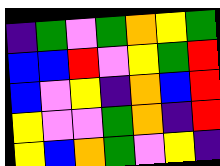[["indigo", "green", "violet", "green", "orange", "yellow", "green"], ["blue", "blue", "red", "violet", "yellow", "green", "red"], ["blue", "violet", "yellow", "indigo", "orange", "blue", "red"], ["yellow", "violet", "violet", "green", "orange", "indigo", "red"], ["yellow", "blue", "orange", "green", "violet", "yellow", "indigo"]]